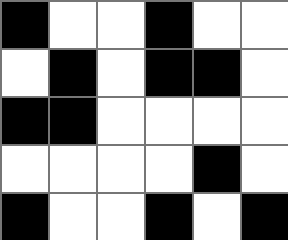[["black", "white", "white", "black", "white", "white"], ["white", "black", "white", "black", "black", "white"], ["black", "black", "white", "white", "white", "white"], ["white", "white", "white", "white", "black", "white"], ["black", "white", "white", "black", "white", "black"]]